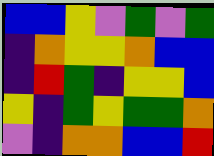[["blue", "blue", "yellow", "violet", "green", "violet", "green"], ["indigo", "orange", "yellow", "yellow", "orange", "blue", "blue"], ["indigo", "red", "green", "indigo", "yellow", "yellow", "blue"], ["yellow", "indigo", "green", "yellow", "green", "green", "orange"], ["violet", "indigo", "orange", "orange", "blue", "blue", "red"]]